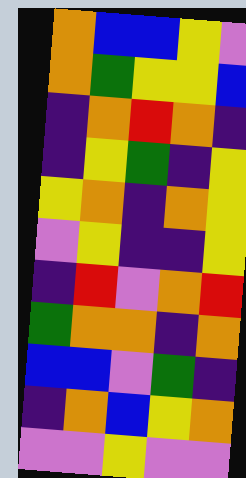[["orange", "blue", "blue", "yellow", "violet"], ["orange", "green", "yellow", "yellow", "blue"], ["indigo", "orange", "red", "orange", "indigo"], ["indigo", "yellow", "green", "indigo", "yellow"], ["yellow", "orange", "indigo", "orange", "yellow"], ["violet", "yellow", "indigo", "indigo", "yellow"], ["indigo", "red", "violet", "orange", "red"], ["green", "orange", "orange", "indigo", "orange"], ["blue", "blue", "violet", "green", "indigo"], ["indigo", "orange", "blue", "yellow", "orange"], ["violet", "violet", "yellow", "violet", "violet"]]